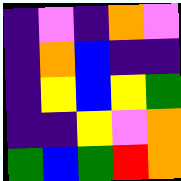[["indigo", "violet", "indigo", "orange", "violet"], ["indigo", "orange", "blue", "indigo", "indigo"], ["indigo", "yellow", "blue", "yellow", "green"], ["indigo", "indigo", "yellow", "violet", "orange"], ["green", "blue", "green", "red", "orange"]]